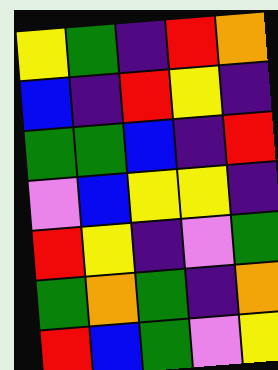[["yellow", "green", "indigo", "red", "orange"], ["blue", "indigo", "red", "yellow", "indigo"], ["green", "green", "blue", "indigo", "red"], ["violet", "blue", "yellow", "yellow", "indigo"], ["red", "yellow", "indigo", "violet", "green"], ["green", "orange", "green", "indigo", "orange"], ["red", "blue", "green", "violet", "yellow"]]